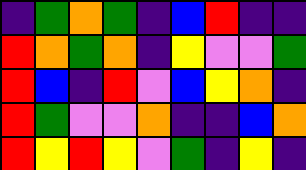[["indigo", "green", "orange", "green", "indigo", "blue", "red", "indigo", "indigo"], ["red", "orange", "green", "orange", "indigo", "yellow", "violet", "violet", "green"], ["red", "blue", "indigo", "red", "violet", "blue", "yellow", "orange", "indigo"], ["red", "green", "violet", "violet", "orange", "indigo", "indigo", "blue", "orange"], ["red", "yellow", "red", "yellow", "violet", "green", "indigo", "yellow", "indigo"]]